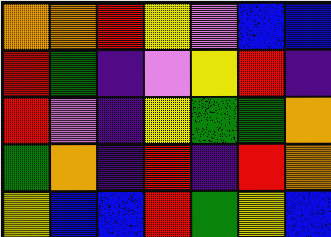[["orange", "orange", "red", "yellow", "violet", "blue", "blue"], ["red", "green", "indigo", "violet", "yellow", "red", "indigo"], ["red", "violet", "indigo", "yellow", "green", "green", "orange"], ["green", "orange", "indigo", "red", "indigo", "red", "orange"], ["yellow", "blue", "blue", "red", "green", "yellow", "blue"]]